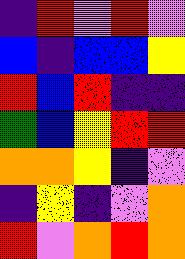[["indigo", "red", "violet", "red", "violet"], ["blue", "indigo", "blue", "blue", "yellow"], ["red", "blue", "red", "indigo", "indigo"], ["green", "blue", "yellow", "red", "red"], ["orange", "orange", "yellow", "indigo", "violet"], ["indigo", "yellow", "indigo", "violet", "orange"], ["red", "violet", "orange", "red", "orange"]]